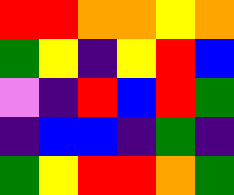[["red", "red", "orange", "orange", "yellow", "orange"], ["green", "yellow", "indigo", "yellow", "red", "blue"], ["violet", "indigo", "red", "blue", "red", "green"], ["indigo", "blue", "blue", "indigo", "green", "indigo"], ["green", "yellow", "red", "red", "orange", "green"]]